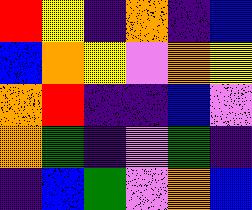[["red", "yellow", "indigo", "orange", "indigo", "blue"], ["blue", "orange", "yellow", "violet", "orange", "yellow"], ["orange", "red", "indigo", "indigo", "blue", "violet"], ["orange", "green", "indigo", "violet", "green", "indigo"], ["indigo", "blue", "green", "violet", "orange", "blue"]]